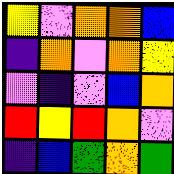[["yellow", "violet", "orange", "orange", "blue"], ["indigo", "orange", "violet", "orange", "yellow"], ["violet", "indigo", "violet", "blue", "orange"], ["red", "yellow", "red", "orange", "violet"], ["indigo", "blue", "green", "orange", "green"]]